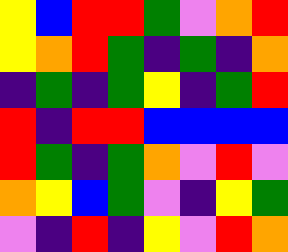[["yellow", "blue", "red", "red", "green", "violet", "orange", "red"], ["yellow", "orange", "red", "green", "indigo", "green", "indigo", "orange"], ["indigo", "green", "indigo", "green", "yellow", "indigo", "green", "red"], ["red", "indigo", "red", "red", "blue", "blue", "blue", "blue"], ["red", "green", "indigo", "green", "orange", "violet", "red", "violet"], ["orange", "yellow", "blue", "green", "violet", "indigo", "yellow", "green"], ["violet", "indigo", "red", "indigo", "yellow", "violet", "red", "orange"]]